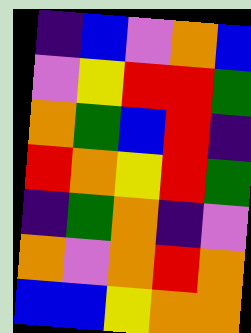[["indigo", "blue", "violet", "orange", "blue"], ["violet", "yellow", "red", "red", "green"], ["orange", "green", "blue", "red", "indigo"], ["red", "orange", "yellow", "red", "green"], ["indigo", "green", "orange", "indigo", "violet"], ["orange", "violet", "orange", "red", "orange"], ["blue", "blue", "yellow", "orange", "orange"]]